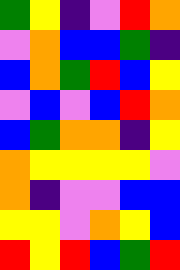[["green", "yellow", "indigo", "violet", "red", "orange"], ["violet", "orange", "blue", "blue", "green", "indigo"], ["blue", "orange", "green", "red", "blue", "yellow"], ["violet", "blue", "violet", "blue", "red", "orange"], ["blue", "green", "orange", "orange", "indigo", "yellow"], ["orange", "yellow", "yellow", "yellow", "yellow", "violet"], ["orange", "indigo", "violet", "violet", "blue", "blue"], ["yellow", "yellow", "violet", "orange", "yellow", "blue"], ["red", "yellow", "red", "blue", "green", "red"]]